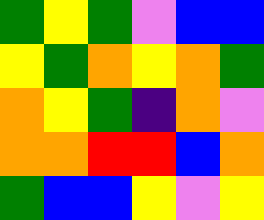[["green", "yellow", "green", "violet", "blue", "blue"], ["yellow", "green", "orange", "yellow", "orange", "green"], ["orange", "yellow", "green", "indigo", "orange", "violet"], ["orange", "orange", "red", "red", "blue", "orange"], ["green", "blue", "blue", "yellow", "violet", "yellow"]]